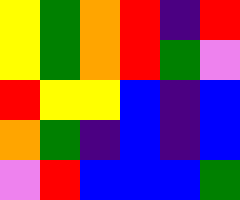[["yellow", "green", "orange", "red", "indigo", "red"], ["yellow", "green", "orange", "red", "green", "violet"], ["red", "yellow", "yellow", "blue", "indigo", "blue"], ["orange", "green", "indigo", "blue", "indigo", "blue"], ["violet", "red", "blue", "blue", "blue", "green"]]